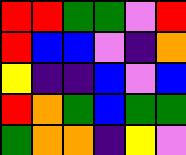[["red", "red", "green", "green", "violet", "red"], ["red", "blue", "blue", "violet", "indigo", "orange"], ["yellow", "indigo", "indigo", "blue", "violet", "blue"], ["red", "orange", "green", "blue", "green", "green"], ["green", "orange", "orange", "indigo", "yellow", "violet"]]